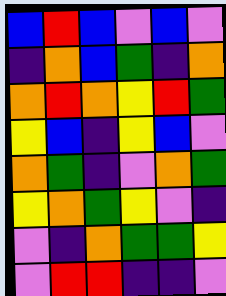[["blue", "red", "blue", "violet", "blue", "violet"], ["indigo", "orange", "blue", "green", "indigo", "orange"], ["orange", "red", "orange", "yellow", "red", "green"], ["yellow", "blue", "indigo", "yellow", "blue", "violet"], ["orange", "green", "indigo", "violet", "orange", "green"], ["yellow", "orange", "green", "yellow", "violet", "indigo"], ["violet", "indigo", "orange", "green", "green", "yellow"], ["violet", "red", "red", "indigo", "indigo", "violet"]]